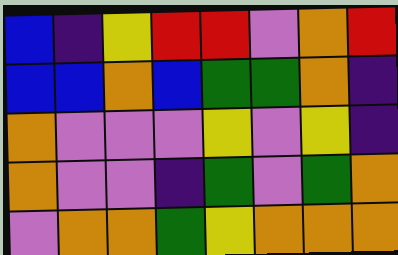[["blue", "indigo", "yellow", "red", "red", "violet", "orange", "red"], ["blue", "blue", "orange", "blue", "green", "green", "orange", "indigo"], ["orange", "violet", "violet", "violet", "yellow", "violet", "yellow", "indigo"], ["orange", "violet", "violet", "indigo", "green", "violet", "green", "orange"], ["violet", "orange", "orange", "green", "yellow", "orange", "orange", "orange"]]